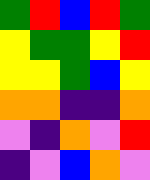[["green", "red", "blue", "red", "green"], ["yellow", "green", "green", "yellow", "red"], ["yellow", "yellow", "green", "blue", "yellow"], ["orange", "orange", "indigo", "indigo", "orange"], ["violet", "indigo", "orange", "violet", "red"], ["indigo", "violet", "blue", "orange", "violet"]]